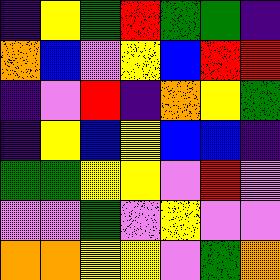[["indigo", "yellow", "green", "red", "green", "green", "indigo"], ["orange", "blue", "violet", "yellow", "blue", "red", "red"], ["indigo", "violet", "red", "indigo", "orange", "yellow", "green"], ["indigo", "yellow", "blue", "yellow", "blue", "blue", "indigo"], ["green", "green", "yellow", "yellow", "violet", "red", "violet"], ["violet", "violet", "green", "violet", "yellow", "violet", "violet"], ["orange", "orange", "yellow", "yellow", "violet", "green", "orange"]]